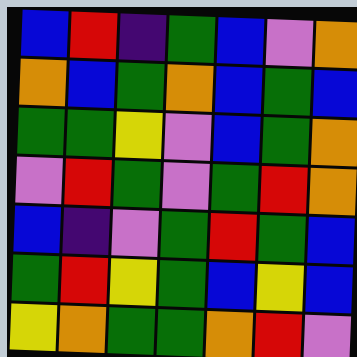[["blue", "red", "indigo", "green", "blue", "violet", "orange"], ["orange", "blue", "green", "orange", "blue", "green", "blue"], ["green", "green", "yellow", "violet", "blue", "green", "orange"], ["violet", "red", "green", "violet", "green", "red", "orange"], ["blue", "indigo", "violet", "green", "red", "green", "blue"], ["green", "red", "yellow", "green", "blue", "yellow", "blue"], ["yellow", "orange", "green", "green", "orange", "red", "violet"]]